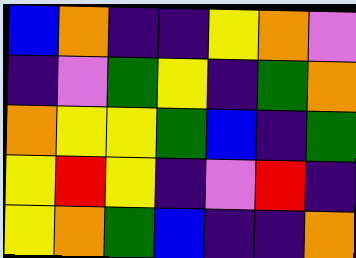[["blue", "orange", "indigo", "indigo", "yellow", "orange", "violet"], ["indigo", "violet", "green", "yellow", "indigo", "green", "orange"], ["orange", "yellow", "yellow", "green", "blue", "indigo", "green"], ["yellow", "red", "yellow", "indigo", "violet", "red", "indigo"], ["yellow", "orange", "green", "blue", "indigo", "indigo", "orange"]]